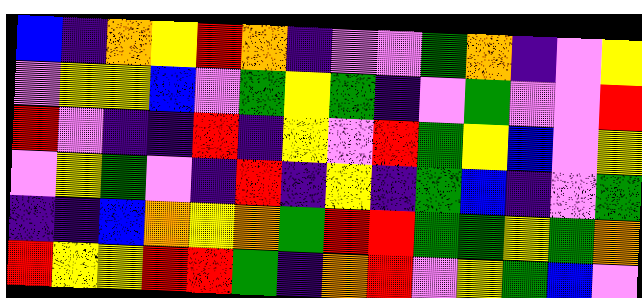[["blue", "indigo", "orange", "yellow", "red", "orange", "indigo", "violet", "violet", "green", "orange", "indigo", "violet", "yellow"], ["violet", "yellow", "yellow", "blue", "violet", "green", "yellow", "green", "indigo", "violet", "green", "violet", "violet", "red"], ["red", "violet", "indigo", "indigo", "red", "indigo", "yellow", "violet", "red", "green", "yellow", "blue", "violet", "yellow"], ["violet", "yellow", "green", "violet", "indigo", "red", "indigo", "yellow", "indigo", "green", "blue", "indigo", "violet", "green"], ["indigo", "indigo", "blue", "orange", "yellow", "orange", "green", "red", "red", "green", "green", "yellow", "green", "orange"], ["red", "yellow", "yellow", "red", "red", "green", "indigo", "orange", "red", "violet", "yellow", "green", "blue", "violet"]]